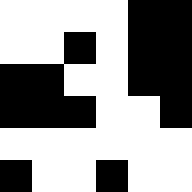[["white", "white", "white", "white", "black", "black"], ["white", "white", "black", "white", "black", "black"], ["black", "black", "white", "white", "black", "black"], ["black", "black", "black", "white", "white", "black"], ["white", "white", "white", "white", "white", "white"], ["black", "white", "white", "black", "white", "white"]]